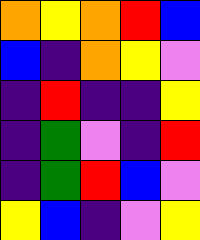[["orange", "yellow", "orange", "red", "blue"], ["blue", "indigo", "orange", "yellow", "violet"], ["indigo", "red", "indigo", "indigo", "yellow"], ["indigo", "green", "violet", "indigo", "red"], ["indigo", "green", "red", "blue", "violet"], ["yellow", "blue", "indigo", "violet", "yellow"]]